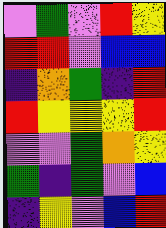[["violet", "green", "violet", "red", "yellow"], ["red", "red", "violet", "blue", "blue"], ["indigo", "orange", "green", "indigo", "red"], ["red", "yellow", "yellow", "yellow", "red"], ["violet", "violet", "green", "orange", "yellow"], ["green", "indigo", "green", "violet", "blue"], ["indigo", "yellow", "violet", "blue", "red"]]